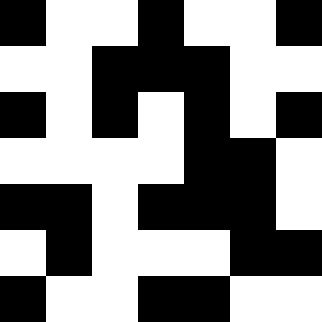[["black", "white", "white", "black", "white", "white", "black"], ["white", "white", "black", "black", "black", "white", "white"], ["black", "white", "black", "white", "black", "white", "black"], ["white", "white", "white", "white", "black", "black", "white"], ["black", "black", "white", "black", "black", "black", "white"], ["white", "black", "white", "white", "white", "black", "black"], ["black", "white", "white", "black", "black", "white", "white"]]